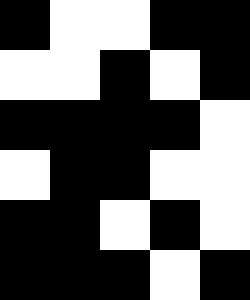[["black", "white", "white", "black", "black"], ["white", "white", "black", "white", "black"], ["black", "black", "black", "black", "white"], ["white", "black", "black", "white", "white"], ["black", "black", "white", "black", "white"], ["black", "black", "black", "white", "black"]]